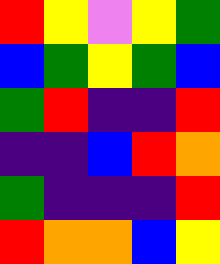[["red", "yellow", "violet", "yellow", "green"], ["blue", "green", "yellow", "green", "blue"], ["green", "red", "indigo", "indigo", "red"], ["indigo", "indigo", "blue", "red", "orange"], ["green", "indigo", "indigo", "indigo", "red"], ["red", "orange", "orange", "blue", "yellow"]]